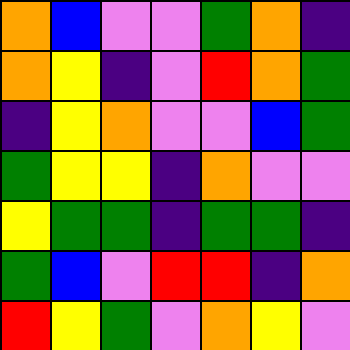[["orange", "blue", "violet", "violet", "green", "orange", "indigo"], ["orange", "yellow", "indigo", "violet", "red", "orange", "green"], ["indigo", "yellow", "orange", "violet", "violet", "blue", "green"], ["green", "yellow", "yellow", "indigo", "orange", "violet", "violet"], ["yellow", "green", "green", "indigo", "green", "green", "indigo"], ["green", "blue", "violet", "red", "red", "indigo", "orange"], ["red", "yellow", "green", "violet", "orange", "yellow", "violet"]]